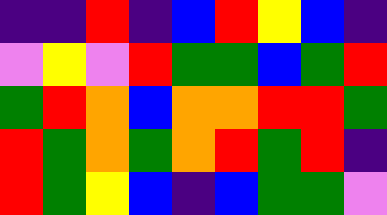[["indigo", "indigo", "red", "indigo", "blue", "red", "yellow", "blue", "indigo"], ["violet", "yellow", "violet", "red", "green", "green", "blue", "green", "red"], ["green", "red", "orange", "blue", "orange", "orange", "red", "red", "green"], ["red", "green", "orange", "green", "orange", "red", "green", "red", "indigo"], ["red", "green", "yellow", "blue", "indigo", "blue", "green", "green", "violet"]]